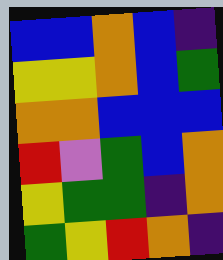[["blue", "blue", "orange", "blue", "indigo"], ["yellow", "yellow", "orange", "blue", "green"], ["orange", "orange", "blue", "blue", "blue"], ["red", "violet", "green", "blue", "orange"], ["yellow", "green", "green", "indigo", "orange"], ["green", "yellow", "red", "orange", "indigo"]]